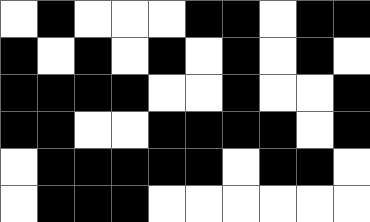[["white", "black", "white", "white", "white", "black", "black", "white", "black", "black"], ["black", "white", "black", "white", "black", "white", "black", "white", "black", "white"], ["black", "black", "black", "black", "white", "white", "black", "white", "white", "black"], ["black", "black", "white", "white", "black", "black", "black", "black", "white", "black"], ["white", "black", "black", "black", "black", "black", "white", "black", "black", "white"], ["white", "black", "black", "black", "white", "white", "white", "white", "white", "white"]]